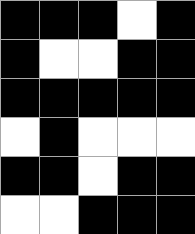[["black", "black", "black", "white", "black"], ["black", "white", "white", "black", "black"], ["black", "black", "black", "black", "black"], ["white", "black", "white", "white", "white"], ["black", "black", "white", "black", "black"], ["white", "white", "black", "black", "black"]]